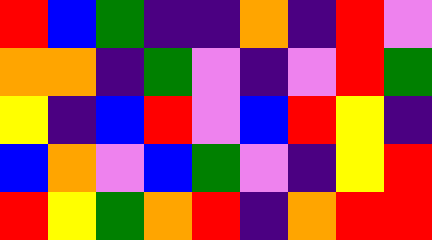[["red", "blue", "green", "indigo", "indigo", "orange", "indigo", "red", "violet"], ["orange", "orange", "indigo", "green", "violet", "indigo", "violet", "red", "green"], ["yellow", "indigo", "blue", "red", "violet", "blue", "red", "yellow", "indigo"], ["blue", "orange", "violet", "blue", "green", "violet", "indigo", "yellow", "red"], ["red", "yellow", "green", "orange", "red", "indigo", "orange", "red", "red"]]